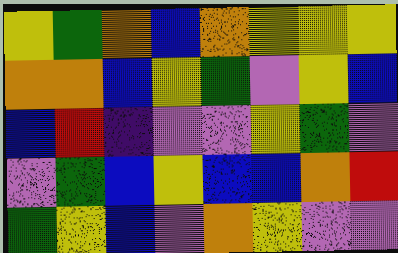[["yellow", "green", "orange", "blue", "orange", "yellow", "yellow", "yellow"], ["orange", "orange", "blue", "yellow", "green", "violet", "yellow", "blue"], ["blue", "red", "indigo", "violet", "violet", "yellow", "green", "violet"], ["violet", "green", "blue", "yellow", "blue", "blue", "orange", "red"], ["green", "yellow", "blue", "violet", "orange", "yellow", "violet", "violet"]]